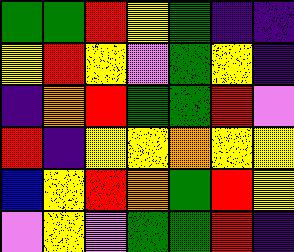[["green", "green", "red", "yellow", "green", "indigo", "indigo"], ["yellow", "red", "yellow", "violet", "green", "yellow", "indigo"], ["indigo", "orange", "red", "green", "green", "red", "violet"], ["red", "indigo", "yellow", "yellow", "orange", "yellow", "yellow"], ["blue", "yellow", "red", "orange", "green", "red", "yellow"], ["violet", "yellow", "violet", "green", "green", "red", "indigo"]]